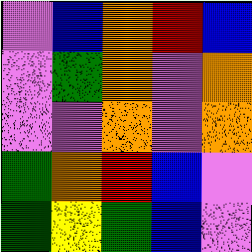[["violet", "blue", "orange", "red", "blue"], ["violet", "green", "orange", "violet", "orange"], ["violet", "violet", "orange", "violet", "orange"], ["green", "orange", "red", "blue", "violet"], ["green", "yellow", "green", "blue", "violet"]]